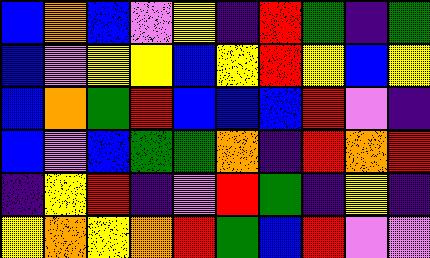[["blue", "orange", "blue", "violet", "yellow", "indigo", "red", "green", "indigo", "green"], ["blue", "violet", "yellow", "yellow", "blue", "yellow", "red", "yellow", "blue", "yellow"], ["blue", "orange", "green", "red", "blue", "blue", "blue", "red", "violet", "indigo"], ["blue", "violet", "blue", "green", "green", "orange", "indigo", "red", "orange", "red"], ["indigo", "yellow", "red", "indigo", "violet", "red", "green", "indigo", "yellow", "indigo"], ["yellow", "orange", "yellow", "orange", "red", "green", "blue", "red", "violet", "violet"]]